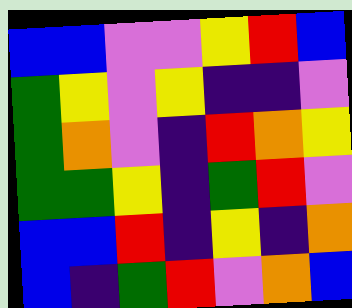[["blue", "blue", "violet", "violet", "yellow", "red", "blue"], ["green", "yellow", "violet", "yellow", "indigo", "indigo", "violet"], ["green", "orange", "violet", "indigo", "red", "orange", "yellow"], ["green", "green", "yellow", "indigo", "green", "red", "violet"], ["blue", "blue", "red", "indigo", "yellow", "indigo", "orange"], ["blue", "indigo", "green", "red", "violet", "orange", "blue"]]